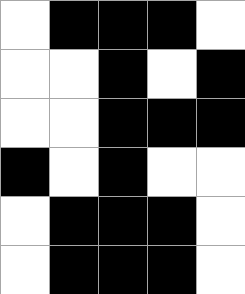[["white", "black", "black", "black", "white"], ["white", "white", "black", "white", "black"], ["white", "white", "black", "black", "black"], ["black", "white", "black", "white", "white"], ["white", "black", "black", "black", "white"], ["white", "black", "black", "black", "white"]]